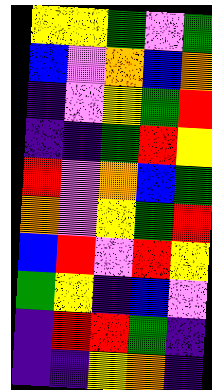[["yellow", "yellow", "green", "violet", "green"], ["blue", "violet", "orange", "blue", "orange"], ["indigo", "violet", "yellow", "green", "red"], ["indigo", "indigo", "green", "red", "yellow"], ["red", "violet", "orange", "blue", "green"], ["orange", "violet", "yellow", "green", "red"], ["blue", "red", "violet", "red", "yellow"], ["green", "yellow", "indigo", "blue", "violet"], ["indigo", "red", "red", "green", "indigo"], ["indigo", "indigo", "yellow", "orange", "indigo"]]